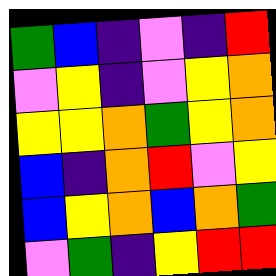[["green", "blue", "indigo", "violet", "indigo", "red"], ["violet", "yellow", "indigo", "violet", "yellow", "orange"], ["yellow", "yellow", "orange", "green", "yellow", "orange"], ["blue", "indigo", "orange", "red", "violet", "yellow"], ["blue", "yellow", "orange", "blue", "orange", "green"], ["violet", "green", "indigo", "yellow", "red", "red"]]